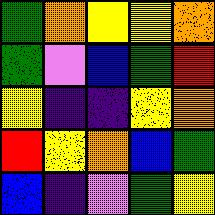[["green", "orange", "yellow", "yellow", "orange"], ["green", "violet", "blue", "green", "red"], ["yellow", "indigo", "indigo", "yellow", "orange"], ["red", "yellow", "orange", "blue", "green"], ["blue", "indigo", "violet", "green", "yellow"]]